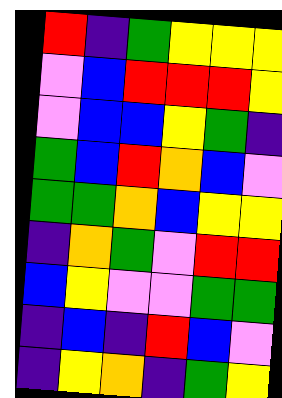[["red", "indigo", "green", "yellow", "yellow", "yellow"], ["violet", "blue", "red", "red", "red", "yellow"], ["violet", "blue", "blue", "yellow", "green", "indigo"], ["green", "blue", "red", "orange", "blue", "violet"], ["green", "green", "orange", "blue", "yellow", "yellow"], ["indigo", "orange", "green", "violet", "red", "red"], ["blue", "yellow", "violet", "violet", "green", "green"], ["indigo", "blue", "indigo", "red", "blue", "violet"], ["indigo", "yellow", "orange", "indigo", "green", "yellow"]]